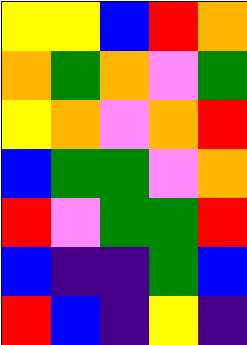[["yellow", "yellow", "blue", "red", "orange"], ["orange", "green", "orange", "violet", "green"], ["yellow", "orange", "violet", "orange", "red"], ["blue", "green", "green", "violet", "orange"], ["red", "violet", "green", "green", "red"], ["blue", "indigo", "indigo", "green", "blue"], ["red", "blue", "indigo", "yellow", "indigo"]]